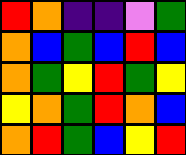[["red", "orange", "indigo", "indigo", "violet", "green"], ["orange", "blue", "green", "blue", "red", "blue"], ["orange", "green", "yellow", "red", "green", "yellow"], ["yellow", "orange", "green", "red", "orange", "blue"], ["orange", "red", "green", "blue", "yellow", "red"]]